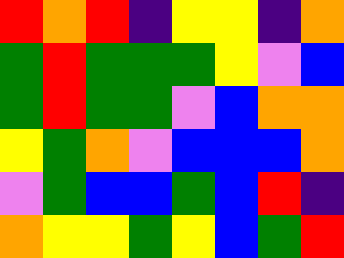[["red", "orange", "red", "indigo", "yellow", "yellow", "indigo", "orange"], ["green", "red", "green", "green", "green", "yellow", "violet", "blue"], ["green", "red", "green", "green", "violet", "blue", "orange", "orange"], ["yellow", "green", "orange", "violet", "blue", "blue", "blue", "orange"], ["violet", "green", "blue", "blue", "green", "blue", "red", "indigo"], ["orange", "yellow", "yellow", "green", "yellow", "blue", "green", "red"]]